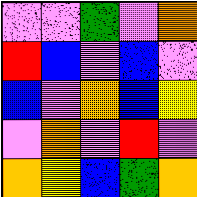[["violet", "violet", "green", "violet", "orange"], ["red", "blue", "violet", "blue", "violet"], ["blue", "violet", "orange", "blue", "yellow"], ["violet", "orange", "violet", "red", "violet"], ["orange", "yellow", "blue", "green", "orange"]]